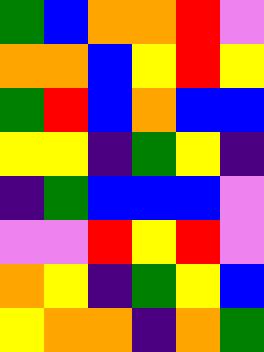[["green", "blue", "orange", "orange", "red", "violet"], ["orange", "orange", "blue", "yellow", "red", "yellow"], ["green", "red", "blue", "orange", "blue", "blue"], ["yellow", "yellow", "indigo", "green", "yellow", "indigo"], ["indigo", "green", "blue", "blue", "blue", "violet"], ["violet", "violet", "red", "yellow", "red", "violet"], ["orange", "yellow", "indigo", "green", "yellow", "blue"], ["yellow", "orange", "orange", "indigo", "orange", "green"]]